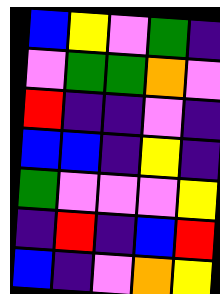[["blue", "yellow", "violet", "green", "indigo"], ["violet", "green", "green", "orange", "violet"], ["red", "indigo", "indigo", "violet", "indigo"], ["blue", "blue", "indigo", "yellow", "indigo"], ["green", "violet", "violet", "violet", "yellow"], ["indigo", "red", "indigo", "blue", "red"], ["blue", "indigo", "violet", "orange", "yellow"]]